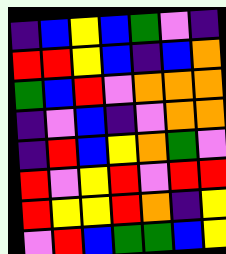[["indigo", "blue", "yellow", "blue", "green", "violet", "indigo"], ["red", "red", "yellow", "blue", "indigo", "blue", "orange"], ["green", "blue", "red", "violet", "orange", "orange", "orange"], ["indigo", "violet", "blue", "indigo", "violet", "orange", "orange"], ["indigo", "red", "blue", "yellow", "orange", "green", "violet"], ["red", "violet", "yellow", "red", "violet", "red", "red"], ["red", "yellow", "yellow", "red", "orange", "indigo", "yellow"], ["violet", "red", "blue", "green", "green", "blue", "yellow"]]